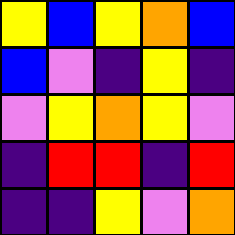[["yellow", "blue", "yellow", "orange", "blue"], ["blue", "violet", "indigo", "yellow", "indigo"], ["violet", "yellow", "orange", "yellow", "violet"], ["indigo", "red", "red", "indigo", "red"], ["indigo", "indigo", "yellow", "violet", "orange"]]